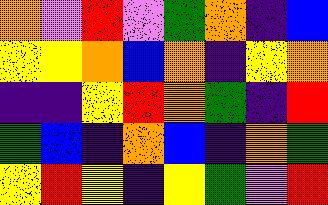[["orange", "violet", "red", "violet", "green", "orange", "indigo", "blue"], ["yellow", "yellow", "orange", "blue", "orange", "indigo", "yellow", "orange"], ["indigo", "indigo", "yellow", "red", "orange", "green", "indigo", "red"], ["green", "blue", "indigo", "orange", "blue", "indigo", "orange", "green"], ["yellow", "red", "yellow", "indigo", "yellow", "green", "violet", "red"]]